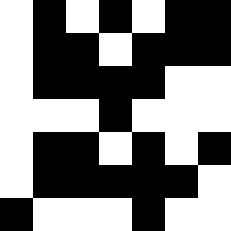[["white", "black", "white", "black", "white", "black", "black"], ["white", "black", "black", "white", "black", "black", "black"], ["white", "black", "black", "black", "black", "white", "white"], ["white", "white", "white", "black", "white", "white", "white"], ["white", "black", "black", "white", "black", "white", "black"], ["white", "black", "black", "black", "black", "black", "white"], ["black", "white", "white", "white", "black", "white", "white"]]